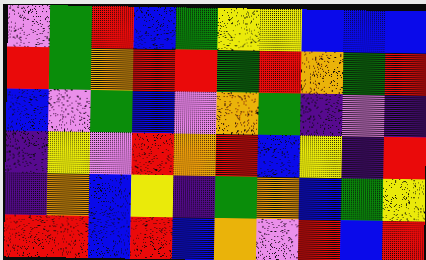[["violet", "green", "red", "blue", "green", "yellow", "yellow", "blue", "blue", "blue"], ["red", "green", "orange", "red", "red", "green", "red", "orange", "green", "red"], ["blue", "violet", "green", "blue", "violet", "orange", "green", "indigo", "violet", "indigo"], ["indigo", "yellow", "violet", "red", "orange", "red", "blue", "yellow", "indigo", "red"], ["indigo", "orange", "blue", "yellow", "indigo", "green", "orange", "blue", "green", "yellow"], ["red", "red", "blue", "red", "blue", "orange", "violet", "red", "blue", "red"]]